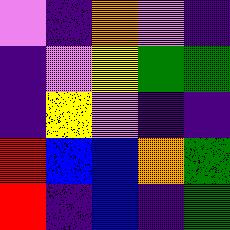[["violet", "indigo", "orange", "violet", "indigo"], ["indigo", "violet", "yellow", "green", "green"], ["indigo", "yellow", "violet", "indigo", "indigo"], ["red", "blue", "blue", "orange", "green"], ["red", "indigo", "blue", "indigo", "green"]]